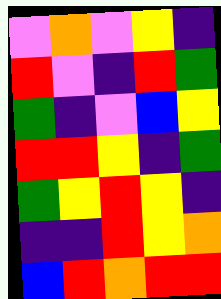[["violet", "orange", "violet", "yellow", "indigo"], ["red", "violet", "indigo", "red", "green"], ["green", "indigo", "violet", "blue", "yellow"], ["red", "red", "yellow", "indigo", "green"], ["green", "yellow", "red", "yellow", "indigo"], ["indigo", "indigo", "red", "yellow", "orange"], ["blue", "red", "orange", "red", "red"]]